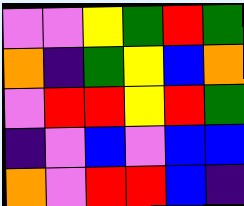[["violet", "violet", "yellow", "green", "red", "green"], ["orange", "indigo", "green", "yellow", "blue", "orange"], ["violet", "red", "red", "yellow", "red", "green"], ["indigo", "violet", "blue", "violet", "blue", "blue"], ["orange", "violet", "red", "red", "blue", "indigo"]]